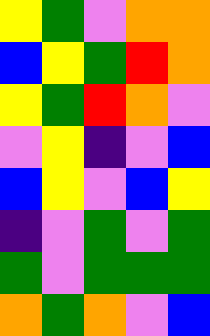[["yellow", "green", "violet", "orange", "orange"], ["blue", "yellow", "green", "red", "orange"], ["yellow", "green", "red", "orange", "violet"], ["violet", "yellow", "indigo", "violet", "blue"], ["blue", "yellow", "violet", "blue", "yellow"], ["indigo", "violet", "green", "violet", "green"], ["green", "violet", "green", "green", "green"], ["orange", "green", "orange", "violet", "blue"]]